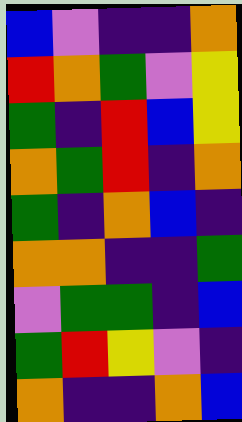[["blue", "violet", "indigo", "indigo", "orange"], ["red", "orange", "green", "violet", "yellow"], ["green", "indigo", "red", "blue", "yellow"], ["orange", "green", "red", "indigo", "orange"], ["green", "indigo", "orange", "blue", "indigo"], ["orange", "orange", "indigo", "indigo", "green"], ["violet", "green", "green", "indigo", "blue"], ["green", "red", "yellow", "violet", "indigo"], ["orange", "indigo", "indigo", "orange", "blue"]]